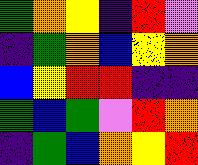[["green", "orange", "yellow", "indigo", "red", "violet"], ["indigo", "green", "orange", "blue", "yellow", "orange"], ["blue", "yellow", "red", "red", "indigo", "indigo"], ["green", "blue", "green", "violet", "red", "orange"], ["indigo", "green", "blue", "orange", "yellow", "red"]]